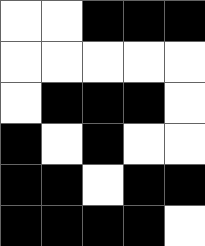[["white", "white", "black", "black", "black"], ["white", "white", "white", "white", "white"], ["white", "black", "black", "black", "white"], ["black", "white", "black", "white", "white"], ["black", "black", "white", "black", "black"], ["black", "black", "black", "black", "white"]]